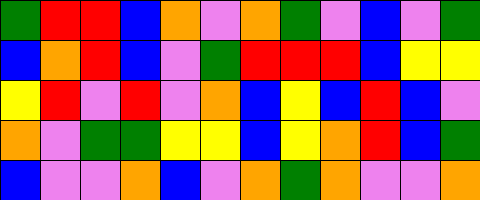[["green", "red", "red", "blue", "orange", "violet", "orange", "green", "violet", "blue", "violet", "green"], ["blue", "orange", "red", "blue", "violet", "green", "red", "red", "red", "blue", "yellow", "yellow"], ["yellow", "red", "violet", "red", "violet", "orange", "blue", "yellow", "blue", "red", "blue", "violet"], ["orange", "violet", "green", "green", "yellow", "yellow", "blue", "yellow", "orange", "red", "blue", "green"], ["blue", "violet", "violet", "orange", "blue", "violet", "orange", "green", "orange", "violet", "violet", "orange"]]